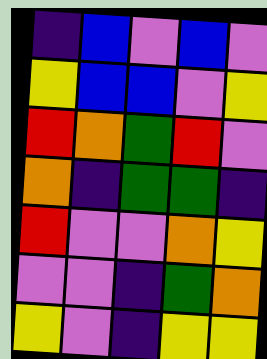[["indigo", "blue", "violet", "blue", "violet"], ["yellow", "blue", "blue", "violet", "yellow"], ["red", "orange", "green", "red", "violet"], ["orange", "indigo", "green", "green", "indigo"], ["red", "violet", "violet", "orange", "yellow"], ["violet", "violet", "indigo", "green", "orange"], ["yellow", "violet", "indigo", "yellow", "yellow"]]